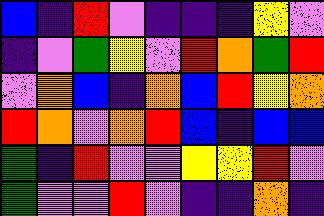[["blue", "indigo", "red", "violet", "indigo", "indigo", "indigo", "yellow", "violet"], ["indigo", "violet", "green", "yellow", "violet", "red", "orange", "green", "red"], ["violet", "orange", "blue", "indigo", "orange", "blue", "red", "yellow", "orange"], ["red", "orange", "violet", "orange", "red", "blue", "indigo", "blue", "blue"], ["green", "indigo", "red", "violet", "violet", "yellow", "yellow", "red", "violet"], ["green", "violet", "violet", "red", "violet", "indigo", "indigo", "orange", "indigo"]]